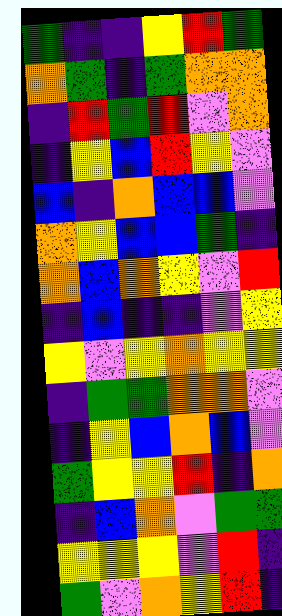[["green", "indigo", "indigo", "yellow", "red", "green"], ["orange", "green", "indigo", "green", "orange", "orange"], ["indigo", "red", "green", "red", "violet", "orange"], ["indigo", "yellow", "blue", "red", "yellow", "violet"], ["blue", "indigo", "orange", "blue", "blue", "violet"], ["orange", "yellow", "blue", "blue", "green", "indigo"], ["orange", "blue", "orange", "yellow", "violet", "red"], ["indigo", "blue", "indigo", "indigo", "violet", "yellow"], ["yellow", "violet", "yellow", "orange", "yellow", "yellow"], ["indigo", "green", "green", "orange", "orange", "violet"], ["indigo", "yellow", "blue", "orange", "blue", "violet"], ["green", "yellow", "yellow", "red", "indigo", "orange"], ["indigo", "blue", "orange", "violet", "green", "green"], ["yellow", "yellow", "yellow", "violet", "red", "indigo"], ["green", "violet", "orange", "yellow", "red", "indigo"]]